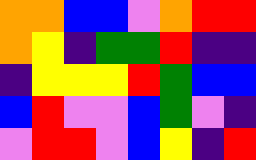[["orange", "orange", "blue", "blue", "violet", "orange", "red", "red"], ["orange", "yellow", "indigo", "green", "green", "red", "indigo", "indigo"], ["indigo", "yellow", "yellow", "yellow", "red", "green", "blue", "blue"], ["blue", "red", "violet", "violet", "blue", "green", "violet", "indigo"], ["violet", "red", "red", "violet", "blue", "yellow", "indigo", "red"]]